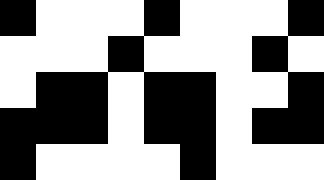[["black", "white", "white", "white", "black", "white", "white", "white", "black"], ["white", "white", "white", "black", "white", "white", "white", "black", "white"], ["white", "black", "black", "white", "black", "black", "white", "white", "black"], ["black", "black", "black", "white", "black", "black", "white", "black", "black"], ["black", "white", "white", "white", "white", "black", "white", "white", "white"]]